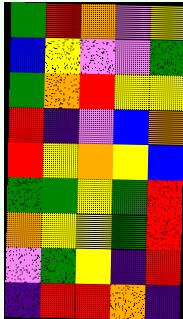[["green", "red", "orange", "violet", "yellow"], ["blue", "yellow", "violet", "violet", "green"], ["green", "orange", "red", "yellow", "yellow"], ["red", "indigo", "violet", "blue", "orange"], ["red", "yellow", "orange", "yellow", "blue"], ["green", "green", "yellow", "green", "red"], ["orange", "yellow", "yellow", "green", "red"], ["violet", "green", "yellow", "indigo", "red"], ["indigo", "red", "red", "orange", "indigo"]]